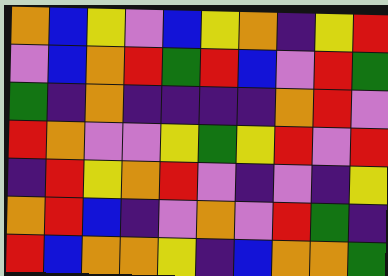[["orange", "blue", "yellow", "violet", "blue", "yellow", "orange", "indigo", "yellow", "red"], ["violet", "blue", "orange", "red", "green", "red", "blue", "violet", "red", "green"], ["green", "indigo", "orange", "indigo", "indigo", "indigo", "indigo", "orange", "red", "violet"], ["red", "orange", "violet", "violet", "yellow", "green", "yellow", "red", "violet", "red"], ["indigo", "red", "yellow", "orange", "red", "violet", "indigo", "violet", "indigo", "yellow"], ["orange", "red", "blue", "indigo", "violet", "orange", "violet", "red", "green", "indigo"], ["red", "blue", "orange", "orange", "yellow", "indigo", "blue", "orange", "orange", "green"]]